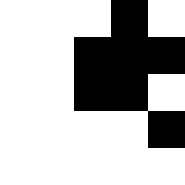[["white", "white", "white", "black", "white"], ["white", "white", "black", "black", "black"], ["white", "white", "black", "black", "white"], ["white", "white", "white", "white", "black"], ["white", "white", "white", "white", "white"]]